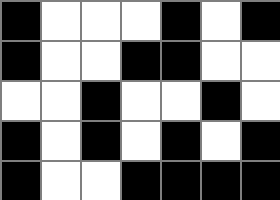[["black", "white", "white", "white", "black", "white", "black"], ["black", "white", "white", "black", "black", "white", "white"], ["white", "white", "black", "white", "white", "black", "white"], ["black", "white", "black", "white", "black", "white", "black"], ["black", "white", "white", "black", "black", "black", "black"]]